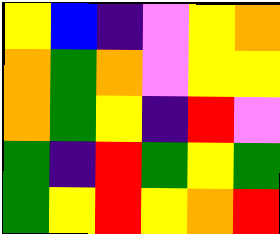[["yellow", "blue", "indigo", "violet", "yellow", "orange"], ["orange", "green", "orange", "violet", "yellow", "yellow"], ["orange", "green", "yellow", "indigo", "red", "violet"], ["green", "indigo", "red", "green", "yellow", "green"], ["green", "yellow", "red", "yellow", "orange", "red"]]